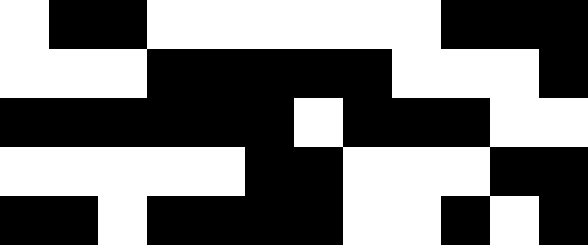[["white", "black", "black", "white", "white", "white", "white", "white", "white", "black", "black", "black"], ["white", "white", "white", "black", "black", "black", "black", "black", "white", "white", "white", "black"], ["black", "black", "black", "black", "black", "black", "white", "black", "black", "black", "white", "white"], ["white", "white", "white", "white", "white", "black", "black", "white", "white", "white", "black", "black"], ["black", "black", "white", "black", "black", "black", "black", "white", "white", "black", "white", "black"]]